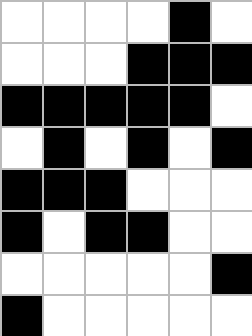[["white", "white", "white", "white", "black", "white"], ["white", "white", "white", "black", "black", "black"], ["black", "black", "black", "black", "black", "white"], ["white", "black", "white", "black", "white", "black"], ["black", "black", "black", "white", "white", "white"], ["black", "white", "black", "black", "white", "white"], ["white", "white", "white", "white", "white", "black"], ["black", "white", "white", "white", "white", "white"]]